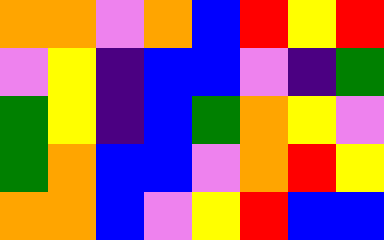[["orange", "orange", "violet", "orange", "blue", "red", "yellow", "red"], ["violet", "yellow", "indigo", "blue", "blue", "violet", "indigo", "green"], ["green", "yellow", "indigo", "blue", "green", "orange", "yellow", "violet"], ["green", "orange", "blue", "blue", "violet", "orange", "red", "yellow"], ["orange", "orange", "blue", "violet", "yellow", "red", "blue", "blue"]]